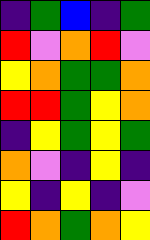[["indigo", "green", "blue", "indigo", "green"], ["red", "violet", "orange", "red", "violet"], ["yellow", "orange", "green", "green", "orange"], ["red", "red", "green", "yellow", "orange"], ["indigo", "yellow", "green", "yellow", "green"], ["orange", "violet", "indigo", "yellow", "indigo"], ["yellow", "indigo", "yellow", "indigo", "violet"], ["red", "orange", "green", "orange", "yellow"]]